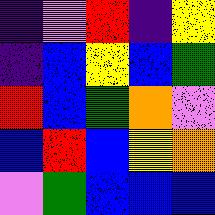[["indigo", "violet", "red", "indigo", "yellow"], ["indigo", "blue", "yellow", "blue", "green"], ["red", "blue", "green", "orange", "violet"], ["blue", "red", "blue", "yellow", "orange"], ["violet", "green", "blue", "blue", "blue"]]